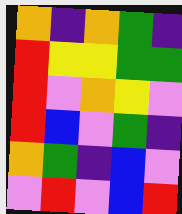[["orange", "indigo", "orange", "green", "indigo"], ["red", "yellow", "yellow", "green", "green"], ["red", "violet", "orange", "yellow", "violet"], ["red", "blue", "violet", "green", "indigo"], ["orange", "green", "indigo", "blue", "violet"], ["violet", "red", "violet", "blue", "red"]]